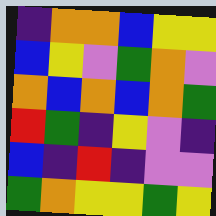[["indigo", "orange", "orange", "blue", "yellow", "yellow"], ["blue", "yellow", "violet", "green", "orange", "violet"], ["orange", "blue", "orange", "blue", "orange", "green"], ["red", "green", "indigo", "yellow", "violet", "indigo"], ["blue", "indigo", "red", "indigo", "violet", "violet"], ["green", "orange", "yellow", "yellow", "green", "yellow"]]